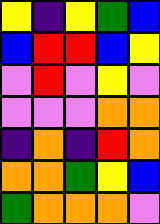[["yellow", "indigo", "yellow", "green", "blue"], ["blue", "red", "red", "blue", "yellow"], ["violet", "red", "violet", "yellow", "violet"], ["violet", "violet", "violet", "orange", "orange"], ["indigo", "orange", "indigo", "red", "orange"], ["orange", "orange", "green", "yellow", "blue"], ["green", "orange", "orange", "orange", "violet"]]